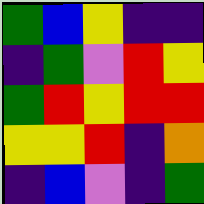[["green", "blue", "yellow", "indigo", "indigo"], ["indigo", "green", "violet", "red", "yellow"], ["green", "red", "yellow", "red", "red"], ["yellow", "yellow", "red", "indigo", "orange"], ["indigo", "blue", "violet", "indigo", "green"]]